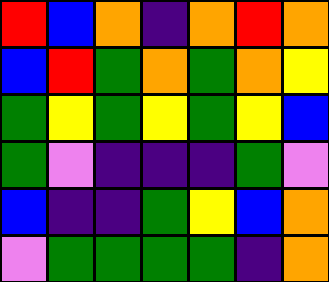[["red", "blue", "orange", "indigo", "orange", "red", "orange"], ["blue", "red", "green", "orange", "green", "orange", "yellow"], ["green", "yellow", "green", "yellow", "green", "yellow", "blue"], ["green", "violet", "indigo", "indigo", "indigo", "green", "violet"], ["blue", "indigo", "indigo", "green", "yellow", "blue", "orange"], ["violet", "green", "green", "green", "green", "indigo", "orange"]]